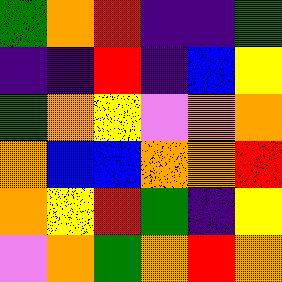[["green", "orange", "red", "indigo", "indigo", "green"], ["indigo", "indigo", "red", "indigo", "blue", "yellow"], ["green", "orange", "yellow", "violet", "orange", "orange"], ["orange", "blue", "blue", "orange", "orange", "red"], ["orange", "yellow", "red", "green", "indigo", "yellow"], ["violet", "orange", "green", "orange", "red", "orange"]]